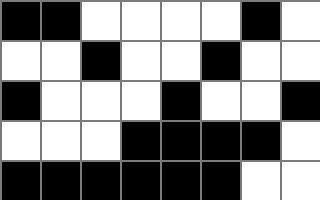[["black", "black", "white", "white", "white", "white", "black", "white"], ["white", "white", "black", "white", "white", "black", "white", "white"], ["black", "white", "white", "white", "black", "white", "white", "black"], ["white", "white", "white", "black", "black", "black", "black", "white"], ["black", "black", "black", "black", "black", "black", "white", "white"]]